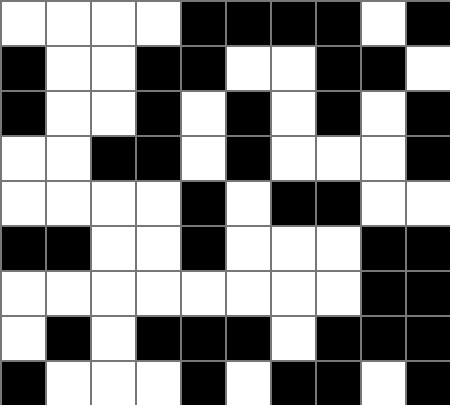[["white", "white", "white", "white", "black", "black", "black", "black", "white", "black"], ["black", "white", "white", "black", "black", "white", "white", "black", "black", "white"], ["black", "white", "white", "black", "white", "black", "white", "black", "white", "black"], ["white", "white", "black", "black", "white", "black", "white", "white", "white", "black"], ["white", "white", "white", "white", "black", "white", "black", "black", "white", "white"], ["black", "black", "white", "white", "black", "white", "white", "white", "black", "black"], ["white", "white", "white", "white", "white", "white", "white", "white", "black", "black"], ["white", "black", "white", "black", "black", "black", "white", "black", "black", "black"], ["black", "white", "white", "white", "black", "white", "black", "black", "white", "black"]]